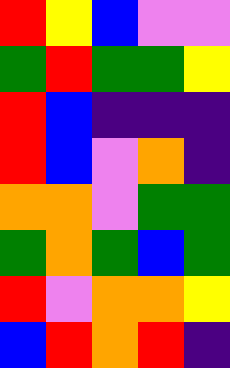[["red", "yellow", "blue", "violet", "violet"], ["green", "red", "green", "green", "yellow"], ["red", "blue", "indigo", "indigo", "indigo"], ["red", "blue", "violet", "orange", "indigo"], ["orange", "orange", "violet", "green", "green"], ["green", "orange", "green", "blue", "green"], ["red", "violet", "orange", "orange", "yellow"], ["blue", "red", "orange", "red", "indigo"]]